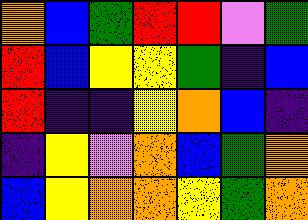[["orange", "blue", "green", "red", "red", "violet", "green"], ["red", "blue", "yellow", "yellow", "green", "indigo", "blue"], ["red", "indigo", "indigo", "yellow", "orange", "blue", "indigo"], ["indigo", "yellow", "violet", "orange", "blue", "green", "orange"], ["blue", "yellow", "orange", "orange", "yellow", "green", "orange"]]